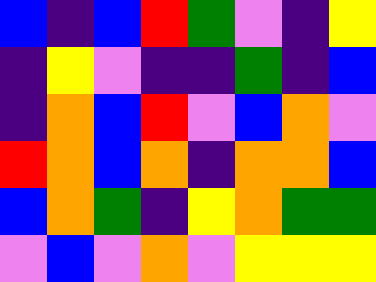[["blue", "indigo", "blue", "red", "green", "violet", "indigo", "yellow"], ["indigo", "yellow", "violet", "indigo", "indigo", "green", "indigo", "blue"], ["indigo", "orange", "blue", "red", "violet", "blue", "orange", "violet"], ["red", "orange", "blue", "orange", "indigo", "orange", "orange", "blue"], ["blue", "orange", "green", "indigo", "yellow", "orange", "green", "green"], ["violet", "blue", "violet", "orange", "violet", "yellow", "yellow", "yellow"]]